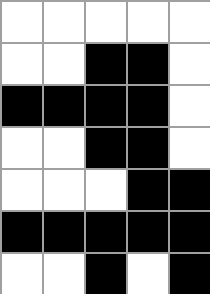[["white", "white", "white", "white", "white"], ["white", "white", "black", "black", "white"], ["black", "black", "black", "black", "white"], ["white", "white", "black", "black", "white"], ["white", "white", "white", "black", "black"], ["black", "black", "black", "black", "black"], ["white", "white", "black", "white", "black"]]